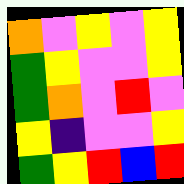[["orange", "violet", "yellow", "violet", "yellow"], ["green", "yellow", "violet", "violet", "yellow"], ["green", "orange", "violet", "red", "violet"], ["yellow", "indigo", "violet", "violet", "yellow"], ["green", "yellow", "red", "blue", "red"]]